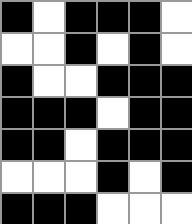[["black", "white", "black", "black", "black", "white"], ["white", "white", "black", "white", "black", "white"], ["black", "white", "white", "black", "black", "black"], ["black", "black", "black", "white", "black", "black"], ["black", "black", "white", "black", "black", "black"], ["white", "white", "white", "black", "white", "black"], ["black", "black", "black", "white", "white", "white"]]